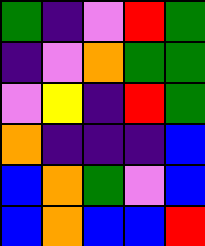[["green", "indigo", "violet", "red", "green"], ["indigo", "violet", "orange", "green", "green"], ["violet", "yellow", "indigo", "red", "green"], ["orange", "indigo", "indigo", "indigo", "blue"], ["blue", "orange", "green", "violet", "blue"], ["blue", "orange", "blue", "blue", "red"]]